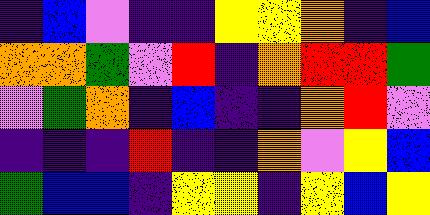[["indigo", "blue", "violet", "indigo", "indigo", "yellow", "yellow", "orange", "indigo", "blue"], ["orange", "orange", "green", "violet", "red", "indigo", "orange", "red", "red", "green"], ["violet", "green", "orange", "indigo", "blue", "indigo", "indigo", "orange", "red", "violet"], ["indigo", "indigo", "indigo", "red", "indigo", "indigo", "orange", "violet", "yellow", "blue"], ["green", "blue", "blue", "indigo", "yellow", "yellow", "indigo", "yellow", "blue", "yellow"]]